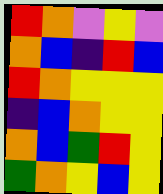[["red", "orange", "violet", "yellow", "violet"], ["orange", "blue", "indigo", "red", "blue"], ["red", "orange", "yellow", "yellow", "yellow"], ["indigo", "blue", "orange", "yellow", "yellow"], ["orange", "blue", "green", "red", "yellow"], ["green", "orange", "yellow", "blue", "yellow"]]